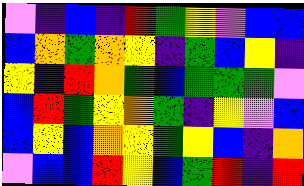[["violet", "indigo", "blue", "indigo", "red", "green", "yellow", "violet", "blue", "blue"], ["blue", "orange", "green", "orange", "yellow", "indigo", "green", "blue", "yellow", "indigo"], ["yellow", "indigo", "red", "orange", "green", "blue", "green", "green", "green", "violet"], ["blue", "red", "green", "yellow", "orange", "green", "indigo", "yellow", "violet", "blue"], ["blue", "yellow", "blue", "orange", "yellow", "green", "yellow", "blue", "indigo", "orange"], ["violet", "blue", "blue", "red", "yellow", "blue", "green", "red", "indigo", "red"]]